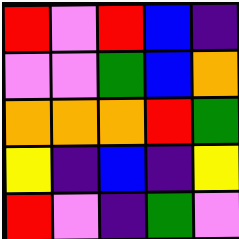[["red", "violet", "red", "blue", "indigo"], ["violet", "violet", "green", "blue", "orange"], ["orange", "orange", "orange", "red", "green"], ["yellow", "indigo", "blue", "indigo", "yellow"], ["red", "violet", "indigo", "green", "violet"]]